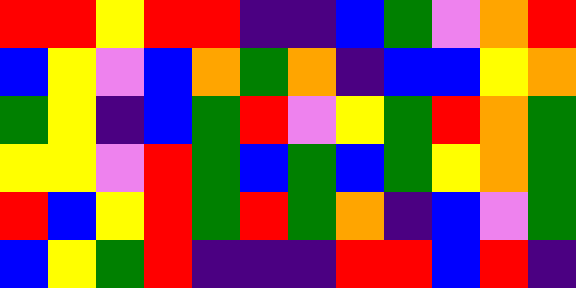[["red", "red", "yellow", "red", "red", "indigo", "indigo", "blue", "green", "violet", "orange", "red"], ["blue", "yellow", "violet", "blue", "orange", "green", "orange", "indigo", "blue", "blue", "yellow", "orange"], ["green", "yellow", "indigo", "blue", "green", "red", "violet", "yellow", "green", "red", "orange", "green"], ["yellow", "yellow", "violet", "red", "green", "blue", "green", "blue", "green", "yellow", "orange", "green"], ["red", "blue", "yellow", "red", "green", "red", "green", "orange", "indigo", "blue", "violet", "green"], ["blue", "yellow", "green", "red", "indigo", "indigo", "indigo", "red", "red", "blue", "red", "indigo"]]